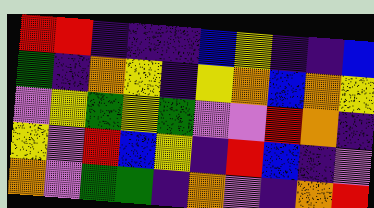[["red", "red", "indigo", "indigo", "indigo", "blue", "yellow", "indigo", "indigo", "blue"], ["green", "indigo", "orange", "yellow", "indigo", "yellow", "orange", "blue", "orange", "yellow"], ["violet", "yellow", "green", "yellow", "green", "violet", "violet", "red", "orange", "indigo"], ["yellow", "violet", "red", "blue", "yellow", "indigo", "red", "blue", "indigo", "violet"], ["orange", "violet", "green", "green", "indigo", "orange", "violet", "indigo", "orange", "red"]]